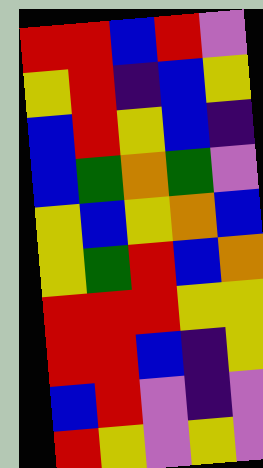[["red", "red", "blue", "red", "violet"], ["yellow", "red", "indigo", "blue", "yellow"], ["blue", "red", "yellow", "blue", "indigo"], ["blue", "green", "orange", "green", "violet"], ["yellow", "blue", "yellow", "orange", "blue"], ["yellow", "green", "red", "blue", "orange"], ["red", "red", "red", "yellow", "yellow"], ["red", "red", "blue", "indigo", "yellow"], ["blue", "red", "violet", "indigo", "violet"], ["red", "yellow", "violet", "yellow", "violet"]]